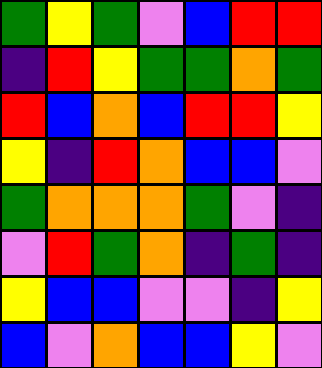[["green", "yellow", "green", "violet", "blue", "red", "red"], ["indigo", "red", "yellow", "green", "green", "orange", "green"], ["red", "blue", "orange", "blue", "red", "red", "yellow"], ["yellow", "indigo", "red", "orange", "blue", "blue", "violet"], ["green", "orange", "orange", "orange", "green", "violet", "indigo"], ["violet", "red", "green", "orange", "indigo", "green", "indigo"], ["yellow", "blue", "blue", "violet", "violet", "indigo", "yellow"], ["blue", "violet", "orange", "blue", "blue", "yellow", "violet"]]